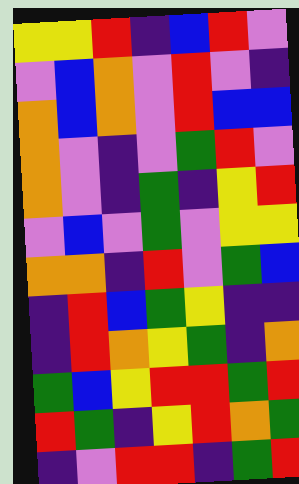[["yellow", "yellow", "red", "indigo", "blue", "red", "violet"], ["violet", "blue", "orange", "violet", "red", "violet", "indigo"], ["orange", "blue", "orange", "violet", "red", "blue", "blue"], ["orange", "violet", "indigo", "violet", "green", "red", "violet"], ["orange", "violet", "indigo", "green", "indigo", "yellow", "red"], ["violet", "blue", "violet", "green", "violet", "yellow", "yellow"], ["orange", "orange", "indigo", "red", "violet", "green", "blue"], ["indigo", "red", "blue", "green", "yellow", "indigo", "indigo"], ["indigo", "red", "orange", "yellow", "green", "indigo", "orange"], ["green", "blue", "yellow", "red", "red", "green", "red"], ["red", "green", "indigo", "yellow", "red", "orange", "green"], ["indigo", "violet", "red", "red", "indigo", "green", "red"]]